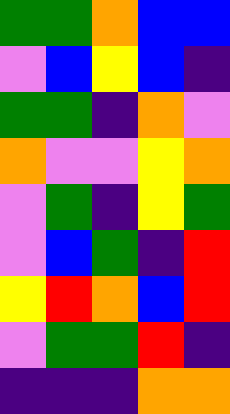[["green", "green", "orange", "blue", "blue"], ["violet", "blue", "yellow", "blue", "indigo"], ["green", "green", "indigo", "orange", "violet"], ["orange", "violet", "violet", "yellow", "orange"], ["violet", "green", "indigo", "yellow", "green"], ["violet", "blue", "green", "indigo", "red"], ["yellow", "red", "orange", "blue", "red"], ["violet", "green", "green", "red", "indigo"], ["indigo", "indigo", "indigo", "orange", "orange"]]